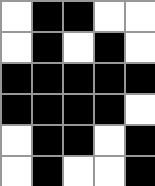[["white", "black", "black", "white", "white"], ["white", "black", "white", "black", "white"], ["black", "black", "black", "black", "black"], ["black", "black", "black", "black", "white"], ["white", "black", "black", "white", "black"], ["white", "black", "white", "white", "black"]]